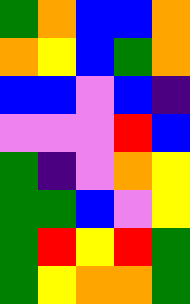[["green", "orange", "blue", "blue", "orange"], ["orange", "yellow", "blue", "green", "orange"], ["blue", "blue", "violet", "blue", "indigo"], ["violet", "violet", "violet", "red", "blue"], ["green", "indigo", "violet", "orange", "yellow"], ["green", "green", "blue", "violet", "yellow"], ["green", "red", "yellow", "red", "green"], ["green", "yellow", "orange", "orange", "green"]]